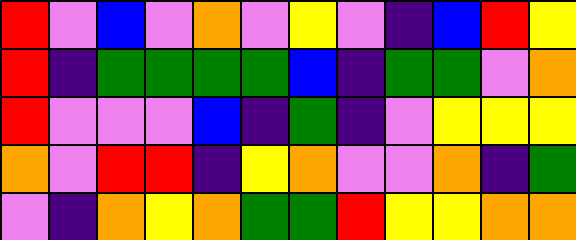[["red", "violet", "blue", "violet", "orange", "violet", "yellow", "violet", "indigo", "blue", "red", "yellow"], ["red", "indigo", "green", "green", "green", "green", "blue", "indigo", "green", "green", "violet", "orange"], ["red", "violet", "violet", "violet", "blue", "indigo", "green", "indigo", "violet", "yellow", "yellow", "yellow"], ["orange", "violet", "red", "red", "indigo", "yellow", "orange", "violet", "violet", "orange", "indigo", "green"], ["violet", "indigo", "orange", "yellow", "orange", "green", "green", "red", "yellow", "yellow", "orange", "orange"]]